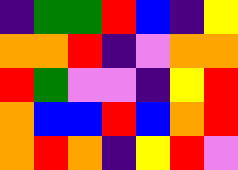[["indigo", "green", "green", "red", "blue", "indigo", "yellow"], ["orange", "orange", "red", "indigo", "violet", "orange", "orange"], ["red", "green", "violet", "violet", "indigo", "yellow", "red"], ["orange", "blue", "blue", "red", "blue", "orange", "red"], ["orange", "red", "orange", "indigo", "yellow", "red", "violet"]]